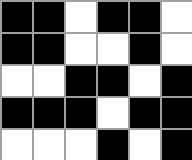[["black", "black", "white", "black", "black", "white"], ["black", "black", "white", "white", "black", "white"], ["white", "white", "black", "black", "white", "black"], ["black", "black", "black", "white", "black", "black"], ["white", "white", "white", "black", "white", "black"]]